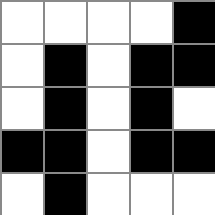[["white", "white", "white", "white", "black"], ["white", "black", "white", "black", "black"], ["white", "black", "white", "black", "white"], ["black", "black", "white", "black", "black"], ["white", "black", "white", "white", "white"]]